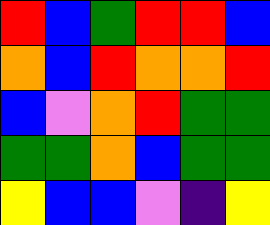[["red", "blue", "green", "red", "red", "blue"], ["orange", "blue", "red", "orange", "orange", "red"], ["blue", "violet", "orange", "red", "green", "green"], ["green", "green", "orange", "blue", "green", "green"], ["yellow", "blue", "blue", "violet", "indigo", "yellow"]]